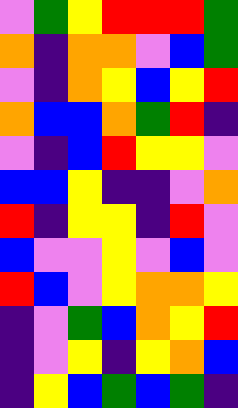[["violet", "green", "yellow", "red", "red", "red", "green"], ["orange", "indigo", "orange", "orange", "violet", "blue", "green"], ["violet", "indigo", "orange", "yellow", "blue", "yellow", "red"], ["orange", "blue", "blue", "orange", "green", "red", "indigo"], ["violet", "indigo", "blue", "red", "yellow", "yellow", "violet"], ["blue", "blue", "yellow", "indigo", "indigo", "violet", "orange"], ["red", "indigo", "yellow", "yellow", "indigo", "red", "violet"], ["blue", "violet", "violet", "yellow", "violet", "blue", "violet"], ["red", "blue", "violet", "yellow", "orange", "orange", "yellow"], ["indigo", "violet", "green", "blue", "orange", "yellow", "red"], ["indigo", "violet", "yellow", "indigo", "yellow", "orange", "blue"], ["indigo", "yellow", "blue", "green", "blue", "green", "indigo"]]